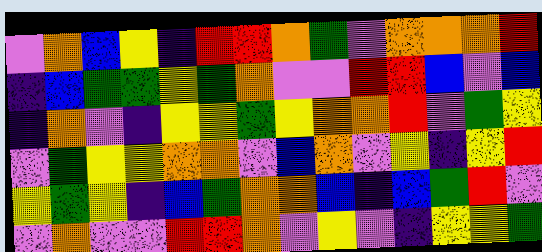[["violet", "orange", "blue", "yellow", "indigo", "red", "red", "orange", "green", "violet", "orange", "orange", "orange", "red"], ["indigo", "blue", "green", "green", "yellow", "green", "orange", "violet", "violet", "red", "red", "blue", "violet", "blue"], ["indigo", "orange", "violet", "indigo", "yellow", "yellow", "green", "yellow", "orange", "orange", "red", "violet", "green", "yellow"], ["violet", "green", "yellow", "yellow", "orange", "orange", "violet", "blue", "orange", "violet", "yellow", "indigo", "yellow", "red"], ["yellow", "green", "yellow", "indigo", "blue", "green", "orange", "orange", "blue", "indigo", "blue", "green", "red", "violet"], ["violet", "orange", "violet", "violet", "red", "red", "orange", "violet", "yellow", "violet", "indigo", "yellow", "yellow", "green"]]